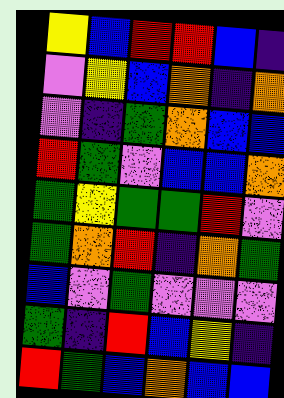[["yellow", "blue", "red", "red", "blue", "indigo"], ["violet", "yellow", "blue", "orange", "indigo", "orange"], ["violet", "indigo", "green", "orange", "blue", "blue"], ["red", "green", "violet", "blue", "blue", "orange"], ["green", "yellow", "green", "green", "red", "violet"], ["green", "orange", "red", "indigo", "orange", "green"], ["blue", "violet", "green", "violet", "violet", "violet"], ["green", "indigo", "red", "blue", "yellow", "indigo"], ["red", "green", "blue", "orange", "blue", "blue"]]